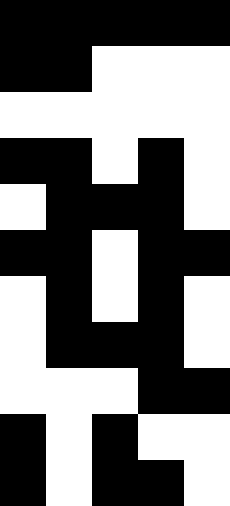[["black", "black", "black", "black", "black"], ["black", "black", "white", "white", "white"], ["white", "white", "white", "white", "white"], ["black", "black", "white", "black", "white"], ["white", "black", "black", "black", "white"], ["black", "black", "white", "black", "black"], ["white", "black", "white", "black", "white"], ["white", "black", "black", "black", "white"], ["white", "white", "white", "black", "black"], ["black", "white", "black", "white", "white"], ["black", "white", "black", "black", "white"]]